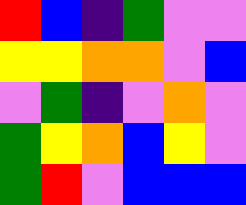[["red", "blue", "indigo", "green", "violet", "violet"], ["yellow", "yellow", "orange", "orange", "violet", "blue"], ["violet", "green", "indigo", "violet", "orange", "violet"], ["green", "yellow", "orange", "blue", "yellow", "violet"], ["green", "red", "violet", "blue", "blue", "blue"]]